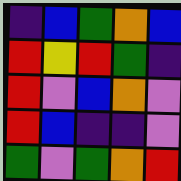[["indigo", "blue", "green", "orange", "blue"], ["red", "yellow", "red", "green", "indigo"], ["red", "violet", "blue", "orange", "violet"], ["red", "blue", "indigo", "indigo", "violet"], ["green", "violet", "green", "orange", "red"]]